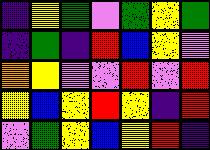[["indigo", "yellow", "green", "violet", "green", "yellow", "green"], ["indigo", "green", "indigo", "red", "blue", "yellow", "violet"], ["orange", "yellow", "violet", "violet", "red", "violet", "red"], ["yellow", "blue", "yellow", "red", "yellow", "indigo", "red"], ["violet", "green", "yellow", "blue", "yellow", "red", "indigo"]]